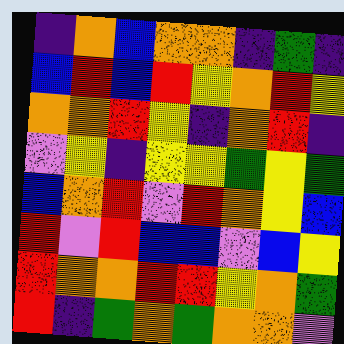[["indigo", "orange", "blue", "orange", "orange", "indigo", "green", "indigo"], ["blue", "red", "blue", "red", "yellow", "orange", "red", "yellow"], ["orange", "orange", "red", "yellow", "indigo", "orange", "red", "indigo"], ["violet", "yellow", "indigo", "yellow", "yellow", "green", "yellow", "green"], ["blue", "orange", "red", "violet", "red", "orange", "yellow", "blue"], ["red", "violet", "red", "blue", "blue", "violet", "blue", "yellow"], ["red", "orange", "orange", "red", "red", "yellow", "orange", "green"], ["red", "indigo", "green", "orange", "green", "orange", "orange", "violet"]]